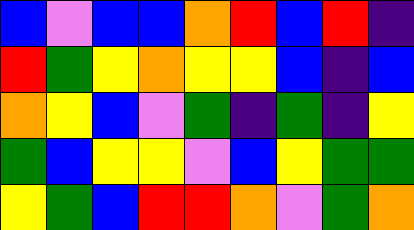[["blue", "violet", "blue", "blue", "orange", "red", "blue", "red", "indigo"], ["red", "green", "yellow", "orange", "yellow", "yellow", "blue", "indigo", "blue"], ["orange", "yellow", "blue", "violet", "green", "indigo", "green", "indigo", "yellow"], ["green", "blue", "yellow", "yellow", "violet", "blue", "yellow", "green", "green"], ["yellow", "green", "blue", "red", "red", "orange", "violet", "green", "orange"]]